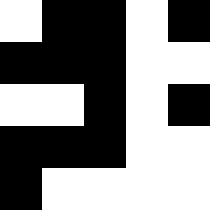[["white", "black", "black", "white", "black"], ["black", "black", "black", "white", "white"], ["white", "white", "black", "white", "black"], ["black", "black", "black", "white", "white"], ["black", "white", "white", "white", "white"]]